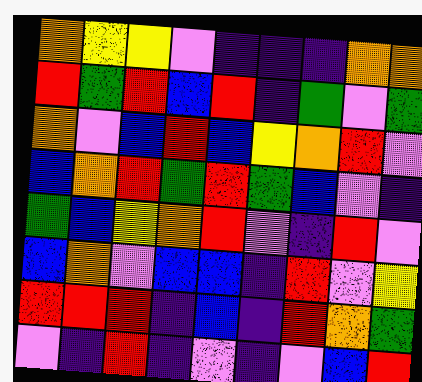[["orange", "yellow", "yellow", "violet", "indigo", "indigo", "indigo", "orange", "orange"], ["red", "green", "red", "blue", "red", "indigo", "green", "violet", "green"], ["orange", "violet", "blue", "red", "blue", "yellow", "orange", "red", "violet"], ["blue", "orange", "red", "green", "red", "green", "blue", "violet", "indigo"], ["green", "blue", "yellow", "orange", "red", "violet", "indigo", "red", "violet"], ["blue", "orange", "violet", "blue", "blue", "indigo", "red", "violet", "yellow"], ["red", "red", "red", "indigo", "blue", "indigo", "red", "orange", "green"], ["violet", "indigo", "red", "indigo", "violet", "indigo", "violet", "blue", "red"]]